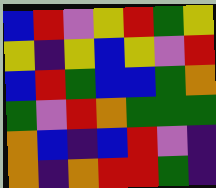[["blue", "red", "violet", "yellow", "red", "green", "yellow"], ["yellow", "indigo", "yellow", "blue", "yellow", "violet", "red"], ["blue", "red", "green", "blue", "blue", "green", "orange"], ["green", "violet", "red", "orange", "green", "green", "green"], ["orange", "blue", "indigo", "blue", "red", "violet", "indigo"], ["orange", "indigo", "orange", "red", "red", "green", "indigo"]]